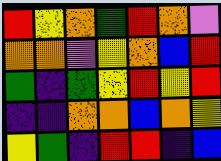[["red", "yellow", "orange", "green", "red", "orange", "violet"], ["orange", "orange", "violet", "yellow", "orange", "blue", "red"], ["green", "indigo", "green", "yellow", "red", "yellow", "red"], ["indigo", "indigo", "orange", "orange", "blue", "orange", "yellow"], ["yellow", "green", "indigo", "red", "red", "indigo", "blue"]]